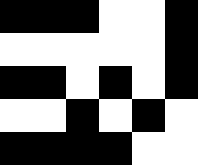[["black", "black", "black", "white", "white", "black"], ["white", "white", "white", "white", "white", "black"], ["black", "black", "white", "black", "white", "black"], ["white", "white", "black", "white", "black", "white"], ["black", "black", "black", "black", "white", "white"]]